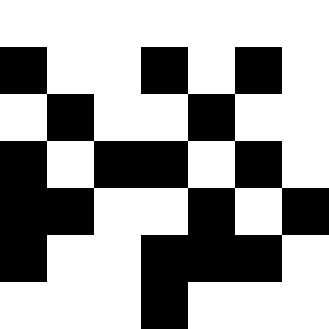[["white", "white", "white", "white", "white", "white", "white"], ["black", "white", "white", "black", "white", "black", "white"], ["white", "black", "white", "white", "black", "white", "white"], ["black", "white", "black", "black", "white", "black", "white"], ["black", "black", "white", "white", "black", "white", "black"], ["black", "white", "white", "black", "black", "black", "white"], ["white", "white", "white", "black", "white", "white", "white"]]